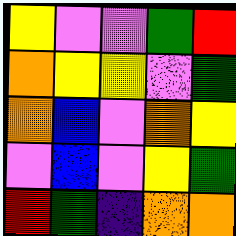[["yellow", "violet", "violet", "green", "red"], ["orange", "yellow", "yellow", "violet", "green"], ["orange", "blue", "violet", "orange", "yellow"], ["violet", "blue", "violet", "yellow", "green"], ["red", "green", "indigo", "orange", "orange"]]